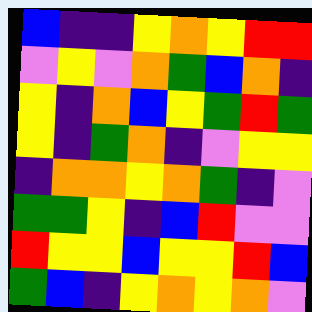[["blue", "indigo", "indigo", "yellow", "orange", "yellow", "red", "red"], ["violet", "yellow", "violet", "orange", "green", "blue", "orange", "indigo"], ["yellow", "indigo", "orange", "blue", "yellow", "green", "red", "green"], ["yellow", "indigo", "green", "orange", "indigo", "violet", "yellow", "yellow"], ["indigo", "orange", "orange", "yellow", "orange", "green", "indigo", "violet"], ["green", "green", "yellow", "indigo", "blue", "red", "violet", "violet"], ["red", "yellow", "yellow", "blue", "yellow", "yellow", "red", "blue"], ["green", "blue", "indigo", "yellow", "orange", "yellow", "orange", "violet"]]